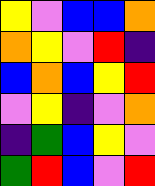[["yellow", "violet", "blue", "blue", "orange"], ["orange", "yellow", "violet", "red", "indigo"], ["blue", "orange", "blue", "yellow", "red"], ["violet", "yellow", "indigo", "violet", "orange"], ["indigo", "green", "blue", "yellow", "violet"], ["green", "red", "blue", "violet", "red"]]